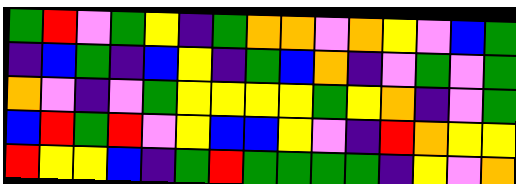[["green", "red", "violet", "green", "yellow", "indigo", "green", "orange", "orange", "violet", "orange", "yellow", "violet", "blue", "green"], ["indigo", "blue", "green", "indigo", "blue", "yellow", "indigo", "green", "blue", "orange", "indigo", "violet", "green", "violet", "green"], ["orange", "violet", "indigo", "violet", "green", "yellow", "yellow", "yellow", "yellow", "green", "yellow", "orange", "indigo", "violet", "green"], ["blue", "red", "green", "red", "violet", "yellow", "blue", "blue", "yellow", "violet", "indigo", "red", "orange", "yellow", "yellow"], ["red", "yellow", "yellow", "blue", "indigo", "green", "red", "green", "green", "green", "green", "indigo", "yellow", "violet", "orange"]]